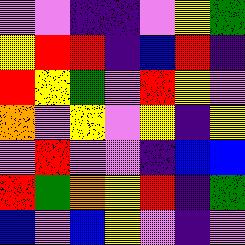[["violet", "violet", "indigo", "indigo", "violet", "yellow", "green"], ["yellow", "red", "red", "indigo", "blue", "red", "indigo"], ["red", "yellow", "green", "violet", "red", "yellow", "violet"], ["orange", "violet", "yellow", "violet", "yellow", "indigo", "yellow"], ["violet", "red", "violet", "violet", "indigo", "blue", "blue"], ["red", "green", "orange", "yellow", "red", "indigo", "green"], ["blue", "violet", "blue", "yellow", "violet", "indigo", "violet"]]